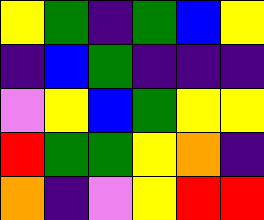[["yellow", "green", "indigo", "green", "blue", "yellow"], ["indigo", "blue", "green", "indigo", "indigo", "indigo"], ["violet", "yellow", "blue", "green", "yellow", "yellow"], ["red", "green", "green", "yellow", "orange", "indigo"], ["orange", "indigo", "violet", "yellow", "red", "red"]]